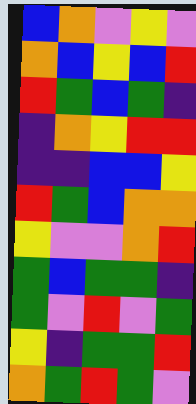[["blue", "orange", "violet", "yellow", "violet"], ["orange", "blue", "yellow", "blue", "red"], ["red", "green", "blue", "green", "indigo"], ["indigo", "orange", "yellow", "red", "red"], ["indigo", "indigo", "blue", "blue", "yellow"], ["red", "green", "blue", "orange", "orange"], ["yellow", "violet", "violet", "orange", "red"], ["green", "blue", "green", "green", "indigo"], ["green", "violet", "red", "violet", "green"], ["yellow", "indigo", "green", "green", "red"], ["orange", "green", "red", "green", "violet"]]